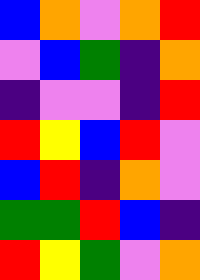[["blue", "orange", "violet", "orange", "red"], ["violet", "blue", "green", "indigo", "orange"], ["indigo", "violet", "violet", "indigo", "red"], ["red", "yellow", "blue", "red", "violet"], ["blue", "red", "indigo", "orange", "violet"], ["green", "green", "red", "blue", "indigo"], ["red", "yellow", "green", "violet", "orange"]]